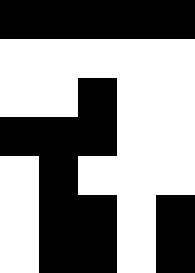[["black", "black", "black", "black", "black"], ["white", "white", "white", "white", "white"], ["white", "white", "black", "white", "white"], ["black", "black", "black", "white", "white"], ["white", "black", "white", "white", "white"], ["white", "black", "black", "white", "black"], ["white", "black", "black", "white", "black"]]